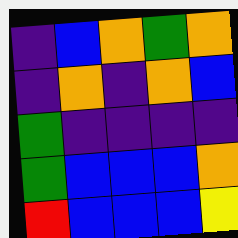[["indigo", "blue", "orange", "green", "orange"], ["indigo", "orange", "indigo", "orange", "blue"], ["green", "indigo", "indigo", "indigo", "indigo"], ["green", "blue", "blue", "blue", "orange"], ["red", "blue", "blue", "blue", "yellow"]]